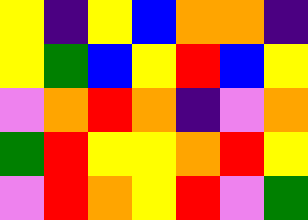[["yellow", "indigo", "yellow", "blue", "orange", "orange", "indigo"], ["yellow", "green", "blue", "yellow", "red", "blue", "yellow"], ["violet", "orange", "red", "orange", "indigo", "violet", "orange"], ["green", "red", "yellow", "yellow", "orange", "red", "yellow"], ["violet", "red", "orange", "yellow", "red", "violet", "green"]]